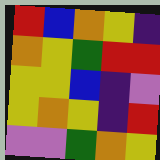[["red", "blue", "orange", "yellow", "indigo"], ["orange", "yellow", "green", "red", "red"], ["yellow", "yellow", "blue", "indigo", "violet"], ["yellow", "orange", "yellow", "indigo", "red"], ["violet", "violet", "green", "orange", "yellow"]]